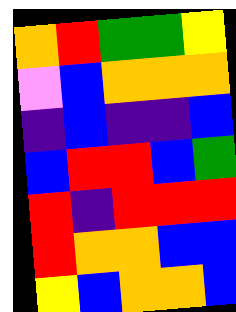[["orange", "red", "green", "green", "yellow"], ["violet", "blue", "orange", "orange", "orange"], ["indigo", "blue", "indigo", "indigo", "blue"], ["blue", "red", "red", "blue", "green"], ["red", "indigo", "red", "red", "red"], ["red", "orange", "orange", "blue", "blue"], ["yellow", "blue", "orange", "orange", "blue"]]